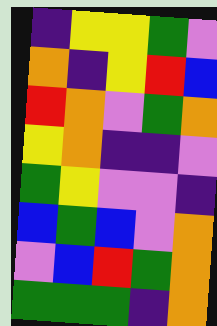[["indigo", "yellow", "yellow", "green", "violet"], ["orange", "indigo", "yellow", "red", "blue"], ["red", "orange", "violet", "green", "orange"], ["yellow", "orange", "indigo", "indigo", "violet"], ["green", "yellow", "violet", "violet", "indigo"], ["blue", "green", "blue", "violet", "orange"], ["violet", "blue", "red", "green", "orange"], ["green", "green", "green", "indigo", "orange"]]